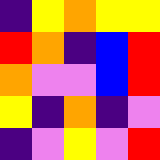[["indigo", "yellow", "orange", "yellow", "yellow"], ["red", "orange", "indigo", "blue", "red"], ["orange", "violet", "violet", "blue", "red"], ["yellow", "indigo", "orange", "indigo", "violet"], ["indigo", "violet", "yellow", "violet", "red"]]